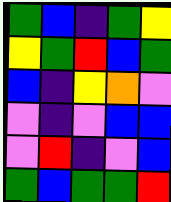[["green", "blue", "indigo", "green", "yellow"], ["yellow", "green", "red", "blue", "green"], ["blue", "indigo", "yellow", "orange", "violet"], ["violet", "indigo", "violet", "blue", "blue"], ["violet", "red", "indigo", "violet", "blue"], ["green", "blue", "green", "green", "red"]]